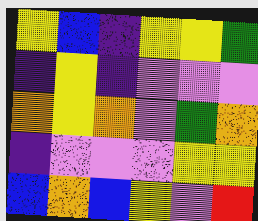[["yellow", "blue", "indigo", "yellow", "yellow", "green"], ["indigo", "yellow", "indigo", "violet", "violet", "violet"], ["orange", "yellow", "orange", "violet", "green", "orange"], ["indigo", "violet", "violet", "violet", "yellow", "yellow"], ["blue", "orange", "blue", "yellow", "violet", "red"]]